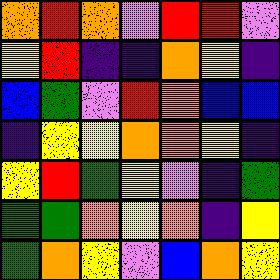[["orange", "red", "orange", "violet", "red", "red", "violet"], ["yellow", "red", "indigo", "indigo", "orange", "yellow", "indigo"], ["blue", "green", "violet", "red", "orange", "blue", "blue"], ["indigo", "yellow", "yellow", "orange", "orange", "yellow", "indigo"], ["yellow", "red", "green", "yellow", "violet", "indigo", "green"], ["green", "green", "orange", "yellow", "orange", "indigo", "yellow"], ["green", "orange", "yellow", "violet", "blue", "orange", "yellow"]]